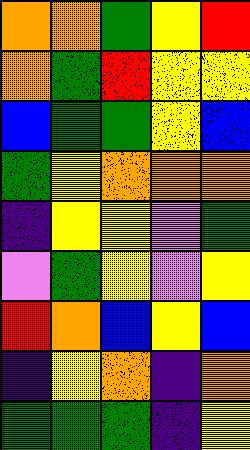[["orange", "orange", "green", "yellow", "red"], ["orange", "green", "red", "yellow", "yellow"], ["blue", "green", "green", "yellow", "blue"], ["green", "yellow", "orange", "orange", "orange"], ["indigo", "yellow", "yellow", "violet", "green"], ["violet", "green", "yellow", "violet", "yellow"], ["red", "orange", "blue", "yellow", "blue"], ["indigo", "yellow", "orange", "indigo", "orange"], ["green", "green", "green", "indigo", "yellow"]]